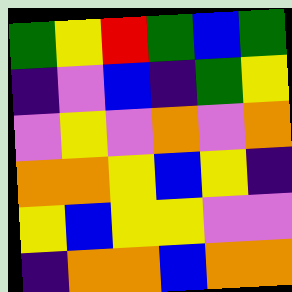[["green", "yellow", "red", "green", "blue", "green"], ["indigo", "violet", "blue", "indigo", "green", "yellow"], ["violet", "yellow", "violet", "orange", "violet", "orange"], ["orange", "orange", "yellow", "blue", "yellow", "indigo"], ["yellow", "blue", "yellow", "yellow", "violet", "violet"], ["indigo", "orange", "orange", "blue", "orange", "orange"]]